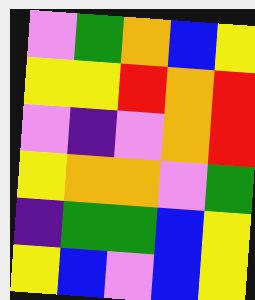[["violet", "green", "orange", "blue", "yellow"], ["yellow", "yellow", "red", "orange", "red"], ["violet", "indigo", "violet", "orange", "red"], ["yellow", "orange", "orange", "violet", "green"], ["indigo", "green", "green", "blue", "yellow"], ["yellow", "blue", "violet", "blue", "yellow"]]